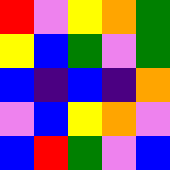[["red", "violet", "yellow", "orange", "green"], ["yellow", "blue", "green", "violet", "green"], ["blue", "indigo", "blue", "indigo", "orange"], ["violet", "blue", "yellow", "orange", "violet"], ["blue", "red", "green", "violet", "blue"]]